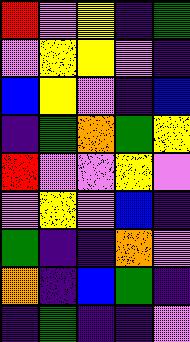[["red", "violet", "yellow", "indigo", "green"], ["violet", "yellow", "yellow", "violet", "indigo"], ["blue", "yellow", "violet", "indigo", "blue"], ["indigo", "green", "orange", "green", "yellow"], ["red", "violet", "violet", "yellow", "violet"], ["violet", "yellow", "violet", "blue", "indigo"], ["green", "indigo", "indigo", "orange", "violet"], ["orange", "indigo", "blue", "green", "indigo"], ["indigo", "green", "indigo", "indigo", "violet"]]